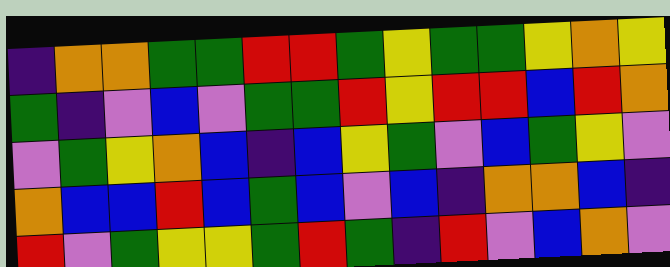[["indigo", "orange", "orange", "green", "green", "red", "red", "green", "yellow", "green", "green", "yellow", "orange", "yellow"], ["green", "indigo", "violet", "blue", "violet", "green", "green", "red", "yellow", "red", "red", "blue", "red", "orange"], ["violet", "green", "yellow", "orange", "blue", "indigo", "blue", "yellow", "green", "violet", "blue", "green", "yellow", "violet"], ["orange", "blue", "blue", "red", "blue", "green", "blue", "violet", "blue", "indigo", "orange", "orange", "blue", "indigo"], ["red", "violet", "green", "yellow", "yellow", "green", "red", "green", "indigo", "red", "violet", "blue", "orange", "violet"]]